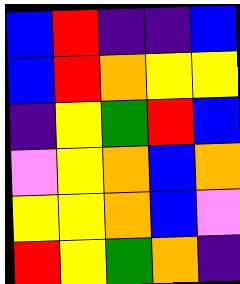[["blue", "red", "indigo", "indigo", "blue"], ["blue", "red", "orange", "yellow", "yellow"], ["indigo", "yellow", "green", "red", "blue"], ["violet", "yellow", "orange", "blue", "orange"], ["yellow", "yellow", "orange", "blue", "violet"], ["red", "yellow", "green", "orange", "indigo"]]